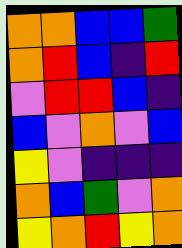[["orange", "orange", "blue", "blue", "green"], ["orange", "red", "blue", "indigo", "red"], ["violet", "red", "red", "blue", "indigo"], ["blue", "violet", "orange", "violet", "blue"], ["yellow", "violet", "indigo", "indigo", "indigo"], ["orange", "blue", "green", "violet", "orange"], ["yellow", "orange", "red", "yellow", "orange"]]